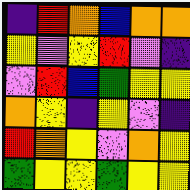[["indigo", "red", "orange", "blue", "orange", "orange"], ["yellow", "violet", "yellow", "red", "violet", "indigo"], ["violet", "red", "blue", "green", "yellow", "yellow"], ["orange", "yellow", "indigo", "yellow", "violet", "indigo"], ["red", "orange", "yellow", "violet", "orange", "yellow"], ["green", "yellow", "yellow", "green", "yellow", "yellow"]]